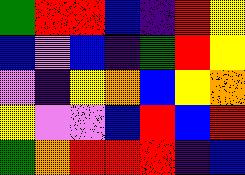[["green", "red", "red", "blue", "indigo", "red", "yellow"], ["blue", "violet", "blue", "indigo", "green", "red", "yellow"], ["violet", "indigo", "yellow", "orange", "blue", "yellow", "orange"], ["yellow", "violet", "violet", "blue", "red", "blue", "red"], ["green", "orange", "red", "red", "red", "indigo", "blue"]]